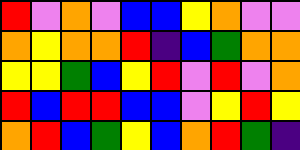[["red", "violet", "orange", "violet", "blue", "blue", "yellow", "orange", "violet", "violet"], ["orange", "yellow", "orange", "orange", "red", "indigo", "blue", "green", "orange", "orange"], ["yellow", "yellow", "green", "blue", "yellow", "red", "violet", "red", "violet", "orange"], ["red", "blue", "red", "red", "blue", "blue", "violet", "yellow", "red", "yellow"], ["orange", "red", "blue", "green", "yellow", "blue", "orange", "red", "green", "indigo"]]